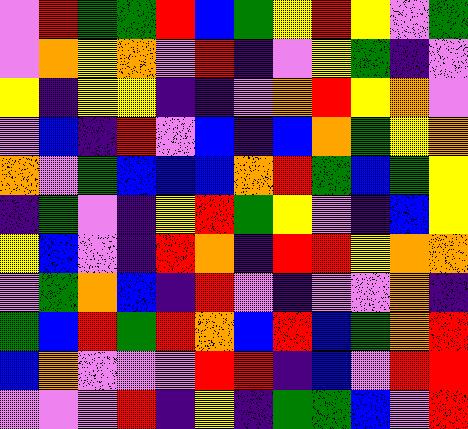[["violet", "red", "green", "green", "red", "blue", "green", "yellow", "red", "yellow", "violet", "green"], ["violet", "orange", "yellow", "orange", "violet", "red", "indigo", "violet", "yellow", "green", "indigo", "violet"], ["yellow", "indigo", "yellow", "yellow", "indigo", "indigo", "violet", "orange", "red", "yellow", "orange", "violet"], ["violet", "blue", "indigo", "red", "violet", "blue", "indigo", "blue", "orange", "green", "yellow", "orange"], ["orange", "violet", "green", "blue", "blue", "blue", "orange", "red", "green", "blue", "green", "yellow"], ["indigo", "green", "violet", "indigo", "yellow", "red", "green", "yellow", "violet", "indigo", "blue", "yellow"], ["yellow", "blue", "violet", "indigo", "red", "orange", "indigo", "red", "red", "yellow", "orange", "orange"], ["violet", "green", "orange", "blue", "indigo", "red", "violet", "indigo", "violet", "violet", "orange", "indigo"], ["green", "blue", "red", "green", "red", "orange", "blue", "red", "blue", "green", "orange", "red"], ["blue", "orange", "violet", "violet", "violet", "red", "red", "indigo", "blue", "violet", "red", "red"], ["violet", "violet", "violet", "red", "indigo", "yellow", "indigo", "green", "green", "blue", "violet", "red"]]